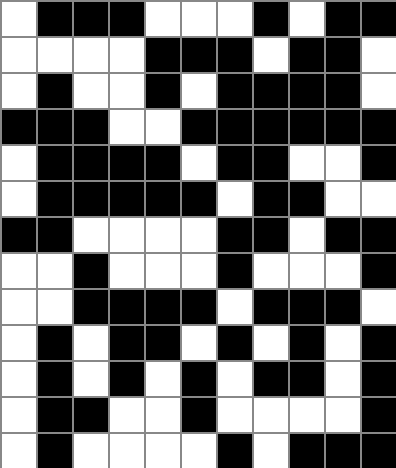[["white", "black", "black", "black", "white", "white", "white", "black", "white", "black", "black"], ["white", "white", "white", "white", "black", "black", "black", "white", "black", "black", "white"], ["white", "black", "white", "white", "black", "white", "black", "black", "black", "black", "white"], ["black", "black", "black", "white", "white", "black", "black", "black", "black", "black", "black"], ["white", "black", "black", "black", "black", "white", "black", "black", "white", "white", "black"], ["white", "black", "black", "black", "black", "black", "white", "black", "black", "white", "white"], ["black", "black", "white", "white", "white", "white", "black", "black", "white", "black", "black"], ["white", "white", "black", "white", "white", "white", "black", "white", "white", "white", "black"], ["white", "white", "black", "black", "black", "black", "white", "black", "black", "black", "white"], ["white", "black", "white", "black", "black", "white", "black", "white", "black", "white", "black"], ["white", "black", "white", "black", "white", "black", "white", "black", "black", "white", "black"], ["white", "black", "black", "white", "white", "black", "white", "white", "white", "white", "black"], ["white", "black", "white", "white", "white", "white", "black", "white", "black", "black", "black"]]